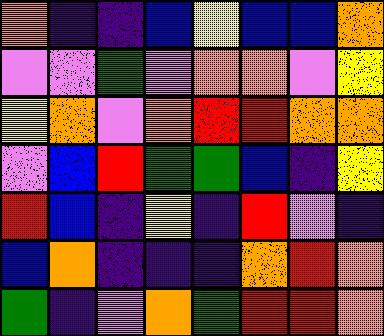[["orange", "indigo", "indigo", "blue", "yellow", "blue", "blue", "orange"], ["violet", "violet", "green", "violet", "orange", "orange", "violet", "yellow"], ["yellow", "orange", "violet", "orange", "red", "red", "orange", "orange"], ["violet", "blue", "red", "green", "green", "blue", "indigo", "yellow"], ["red", "blue", "indigo", "yellow", "indigo", "red", "violet", "indigo"], ["blue", "orange", "indigo", "indigo", "indigo", "orange", "red", "orange"], ["green", "indigo", "violet", "orange", "green", "red", "red", "orange"]]